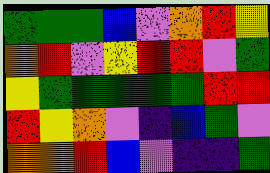[["green", "green", "green", "blue", "violet", "orange", "red", "yellow"], ["orange", "red", "violet", "yellow", "red", "red", "violet", "green"], ["yellow", "green", "green", "green", "green", "green", "red", "red"], ["red", "yellow", "orange", "violet", "indigo", "blue", "green", "violet"], ["orange", "orange", "red", "blue", "violet", "indigo", "indigo", "green"]]